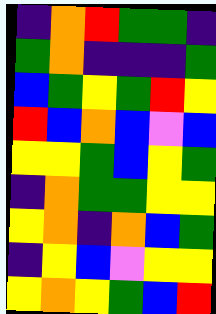[["indigo", "orange", "red", "green", "green", "indigo"], ["green", "orange", "indigo", "indigo", "indigo", "green"], ["blue", "green", "yellow", "green", "red", "yellow"], ["red", "blue", "orange", "blue", "violet", "blue"], ["yellow", "yellow", "green", "blue", "yellow", "green"], ["indigo", "orange", "green", "green", "yellow", "yellow"], ["yellow", "orange", "indigo", "orange", "blue", "green"], ["indigo", "yellow", "blue", "violet", "yellow", "yellow"], ["yellow", "orange", "yellow", "green", "blue", "red"]]